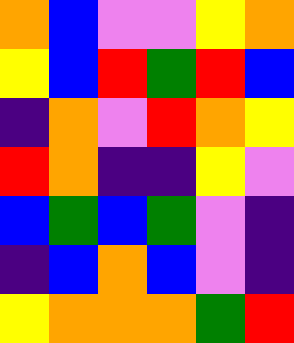[["orange", "blue", "violet", "violet", "yellow", "orange"], ["yellow", "blue", "red", "green", "red", "blue"], ["indigo", "orange", "violet", "red", "orange", "yellow"], ["red", "orange", "indigo", "indigo", "yellow", "violet"], ["blue", "green", "blue", "green", "violet", "indigo"], ["indigo", "blue", "orange", "blue", "violet", "indigo"], ["yellow", "orange", "orange", "orange", "green", "red"]]